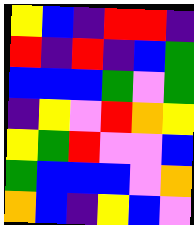[["yellow", "blue", "indigo", "red", "red", "indigo"], ["red", "indigo", "red", "indigo", "blue", "green"], ["blue", "blue", "blue", "green", "violet", "green"], ["indigo", "yellow", "violet", "red", "orange", "yellow"], ["yellow", "green", "red", "violet", "violet", "blue"], ["green", "blue", "blue", "blue", "violet", "orange"], ["orange", "blue", "indigo", "yellow", "blue", "violet"]]